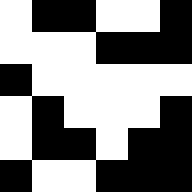[["white", "black", "black", "white", "white", "black"], ["white", "white", "white", "black", "black", "black"], ["black", "white", "white", "white", "white", "white"], ["white", "black", "white", "white", "white", "black"], ["white", "black", "black", "white", "black", "black"], ["black", "white", "white", "black", "black", "black"]]